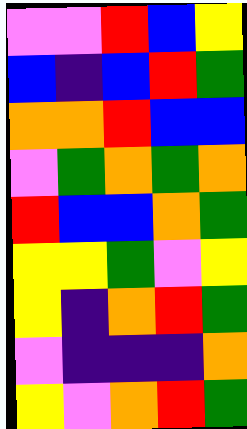[["violet", "violet", "red", "blue", "yellow"], ["blue", "indigo", "blue", "red", "green"], ["orange", "orange", "red", "blue", "blue"], ["violet", "green", "orange", "green", "orange"], ["red", "blue", "blue", "orange", "green"], ["yellow", "yellow", "green", "violet", "yellow"], ["yellow", "indigo", "orange", "red", "green"], ["violet", "indigo", "indigo", "indigo", "orange"], ["yellow", "violet", "orange", "red", "green"]]